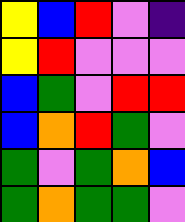[["yellow", "blue", "red", "violet", "indigo"], ["yellow", "red", "violet", "violet", "violet"], ["blue", "green", "violet", "red", "red"], ["blue", "orange", "red", "green", "violet"], ["green", "violet", "green", "orange", "blue"], ["green", "orange", "green", "green", "violet"]]